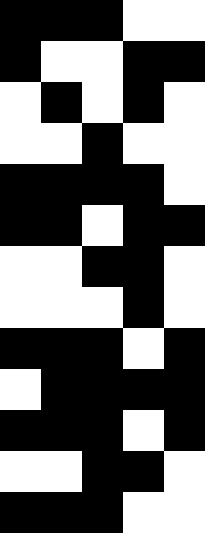[["black", "black", "black", "white", "white"], ["black", "white", "white", "black", "black"], ["white", "black", "white", "black", "white"], ["white", "white", "black", "white", "white"], ["black", "black", "black", "black", "white"], ["black", "black", "white", "black", "black"], ["white", "white", "black", "black", "white"], ["white", "white", "white", "black", "white"], ["black", "black", "black", "white", "black"], ["white", "black", "black", "black", "black"], ["black", "black", "black", "white", "black"], ["white", "white", "black", "black", "white"], ["black", "black", "black", "white", "white"]]